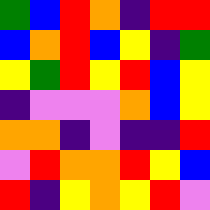[["green", "blue", "red", "orange", "indigo", "red", "red"], ["blue", "orange", "red", "blue", "yellow", "indigo", "green"], ["yellow", "green", "red", "yellow", "red", "blue", "yellow"], ["indigo", "violet", "violet", "violet", "orange", "blue", "yellow"], ["orange", "orange", "indigo", "violet", "indigo", "indigo", "red"], ["violet", "red", "orange", "orange", "red", "yellow", "blue"], ["red", "indigo", "yellow", "orange", "yellow", "red", "violet"]]